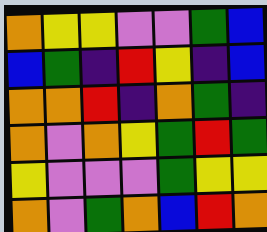[["orange", "yellow", "yellow", "violet", "violet", "green", "blue"], ["blue", "green", "indigo", "red", "yellow", "indigo", "blue"], ["orange", "orange", "red", "indigo", "orange", "green", "indigo"], ["orange", "violet", "orange", "yellow", "green", "red", "green"], ["yellow", "violet", "violet", "violet", "green", "yellow", "yellow"], ["orange", "violet", "green", "orange", "blue", "red", "orange"]]